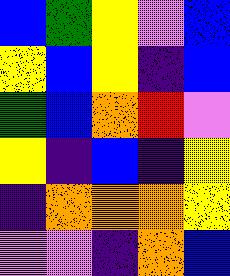[["blue", "green", "yellow", "violet", "blue"], ["yellow", "blue", "yellow", "indigo", "blue"], ["green", "blue", "orange", "red", "violet"], ["yellow", "indigo", "blue", "indigo", "yellow"], ["indigo", "orange", "orange", "orange", "yellow"], ["violet", "violet", "indigo", "orange", "blue"]]